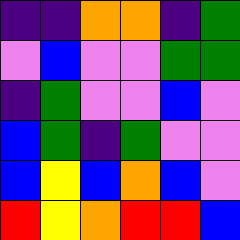[["indigo", "indigo", "orange", "orange", "indigo", "green"], ["violet", "blue", "violet", "violet", "green", "green"], ["indigo", "green", "violet", "violet", "blue", "violet"], ["blue", "green", "indigo", "green", "violet", "violet"], ["blue", "yellow", "blue", "orange", "blue", "violet"], ["red", "yellow", "orange", "red", "red", "blue"]]